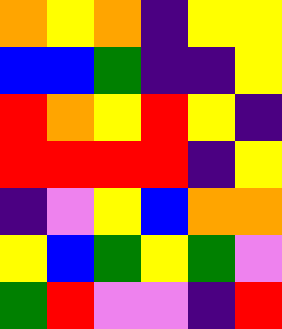[["orange", "yellow", "orange", "indigo", "yellow", "yellow"], ["blue", "blue", "green", "indigo", "indigo", "yellow"], ["red", "orange", "yellow", "red", "yellow", "indigo"], ["red", "red", "red", "red", "indigo", "yellow"], ["indigo", "violet", "yellow", "blue", "orange", "orange"], ["yellow", "blue", "green", "yellow", "green", "violet"], ["green", "red", "violet", "violet", "indigo", "red"]]